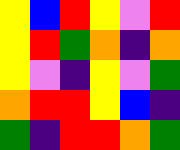[["yellow", "blue", "red", "yellow", "violet", "red"], ["yellow", "red", "green", "orange", "indigo", "orange"], ["yellow", "violet", "indigo", "yellow", "violet", "green"], ["orange", "red", "red", "yellow", "blue", "indigo"], ["green", "indigo", "red", "red", "orange", "green"]]